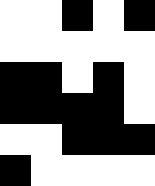[["white", "white", "black", "white", "black"], ["white", "white", "white", "white", "white"], ["black", "black", "white", "black", "white"], ["black", "black", "black", "black", "white"], ["white", "white", "black", "black", "black"], ["black", "white", "white", "white", "white"]]